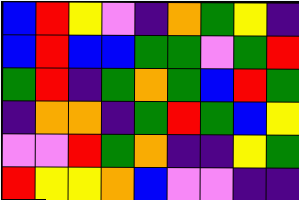[["blue", "red", "yellow", "violet", "indigo", "orange", "green", "yellow", "indigo"], ["blue", "red", "blue", "blue", "green", "green", "violet", "green", "red"], ["green", "red", "indigo", "green", "orange", "green", "blue", "red", "green"], ["indigo", "orange", "orange", "indigo", "green", "red", "green", "blue", "yellow"], ["violet", "violet", "red", "green", "orange", "indigo", "indigo", "yellow", "green"], ["red", "yellow", "yellow", "orange", "blue", "violet", "violet", "indigo", "indigo"]]